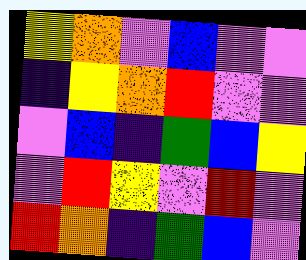[["yellow", "orange", "violet", "blue", "violet", "violet"], ["indigo", "yellow", "orange", "red", "violet", "violet"], ["violet", "blue", "indigo", "green", "blue", "yellow"], ["violet", "red", "yellow", "violet", "red", "violet"], ["red", "orange", "indigo", "green", "blue", "violet"]]